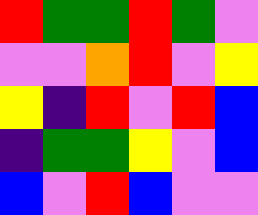[["red", "green", "green", "red", "green", "violet"], ["violet", "violet", "orange", "red", "violet", "yellow"], ["yellow", "indigo", "red", "violet", "red", "blue"], ["indigo", "green", "green", "yellow", "violet", "blue"], ["blue", "violet", "red", "blue", "violet", "violet"]]